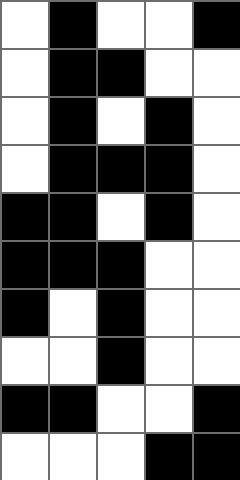[["white", "black", "white", "white", "black"], ["white", "black", "black", "white", "white"], ["white", "black", "white", "black", "white"], ["white", "black", "black", "black", "white"], ["black", "black", "white", "black", "white"], ["black", "black", "black", "white", "white"], ["black", "white", "black", "white", "white"], ["white", "white", "black", "white", "white"], ["black", "black", "white", "white", "black"], ["white", "white", "white", "black", "black"]]